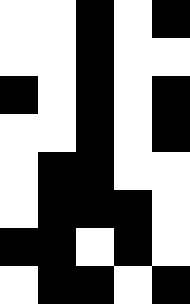[["white", "white", "black", "white", "black"], ["white", "white", "black", "white", "white"], ["black", "white", "black", "white", "black"], ["white", "white", "black", "white", "black"], ["white", "black", "black", "white", "white"], ["white", "black", "black", "black", "white"], ["black", "black", "white", "black", "white"], ["white", "black", "black", "white", "black"]]